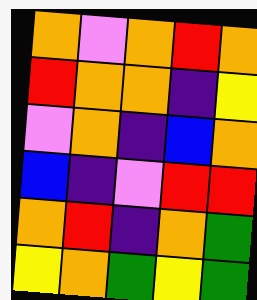[["orange", "violet", "orange", "red", "orange"], ["red", "orange", "orange", "indigo", "yellow"], ["violet", "orange", "indigo", "blue", "orange"], ["blue", "indigo", "violet", "red", "red"], ["orange", "red", "indigo", "orange", "green"], ["yellow", "orange", "green", "yellow", "green"]]